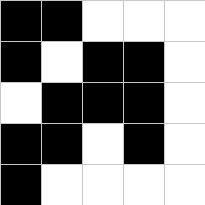[["black", "black", "white", "white", "white"], ["black", "white", "black", "black", "white"], ["white", "black", "black", "black", "white"], ["black", "black", "white", "black", "white"], ["black", "white", "white", "white", "white"]]